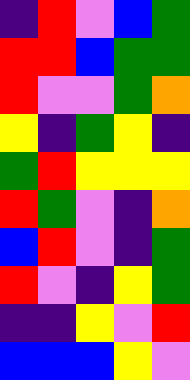[["indigo", "red", "violet", "blue", "green"], ["red", "red", "blue", "green", "green"], ["red", "violet", "violet", "green", "orange"], ["yellow", "indigo", "green", "yellow", "indigo"], ["green", "red", "yellow", "yellow", "yellow"], ["red", "green", "violet", "indigo", "orange"], ["blue", "red", "violet", "indigo", "green"], ["red", "violet", "indigo", "yellow", "green"], ["indigo", "indigo", "yellow", "violet", "red"], ["blue", "blue", "blue", "yellow", "violet"]]